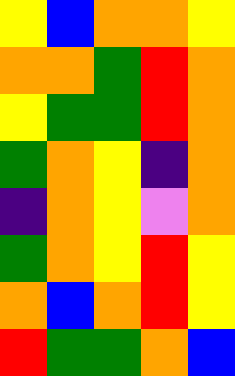[["yellow", "blue", "orange", "orange", "yellow"], ["orange", "orange", "green", "red", "orange"], ["yellow", "green", "green", "red", "orange"], ["green", "orange", "yellow", "indigo", "orange"], ["indigo", "orange", "yellow", "violet", "orange"], ["green", "orange", "yellow", "red", "yellow"], ["orange", "blue", "orange", "red", "yellow"], ["red", "green", "green", "orange", "blue"]]